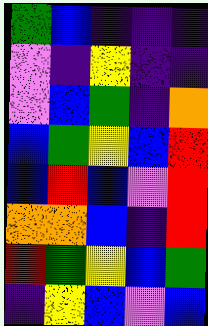[["green", "blue", "indigo", "indigo", "indigo"], ["violet", "indigo", "yellow", "indigo", "indigo"], ["violet", "blue", "green", "indigo", "orange"], ["blue", "green", "yellow", "blue", "red"], ["blue", "red", "blue", "violet", "red"], ["orange", "orange", "blue", "indigo", "red"], ["red", "green", "yellow", "blue", "green"], ["indigo", "yellow", "blue", "violet", "blue"]]